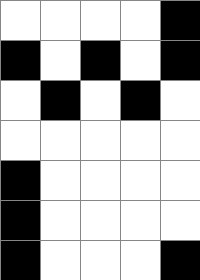[["white", "white", "white", "white", "black"], ["black", "white", "black", "white", "black"], ["white", "black", "white", "black", "white"], ["white", "white", "white", "white", "white"], ["black", "white", "white", "white", "white"], ["black", "white", "white", "white", "white"], ["black", "white", "white", "white", "black"]]